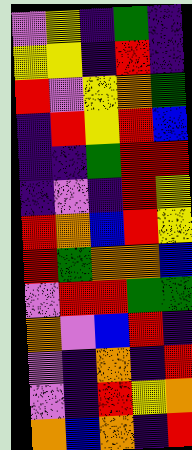[["violet", "yellow", "indigo", "green", "indigo"], ["yellow", "yellow", "indigo", "red", "indigo"], ["red", "violet", "yellow", "orange", "green"], ["indigo", "red", "yellow", "red", "blue"], ["indigo", "indigo", "green", "red", "red"], ["indigo", "violet", "indigo", "red", "yellow"], ["red", "orange", "blue", "red", "yellow"], ["red", "green", "orange", "orange", "blue"], ["violet", "red", "red", "green", "green"], ["orange", "violet", "blue", "red", "indigo"], ["violet", "indigo", "orange", "indigo", "red"], ["violet", "indigo", "red", "yellow", "orange"], ["orange", "blue", "orange", "indigo", "red"]]